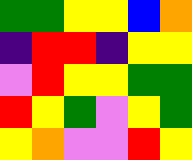[["green", "green", "yellow", "yellow", "blue", "orange"], ["indigo", "red", "red", "indigo", "yellow", "yellow"], ["violet", "red", "yellow", "yellow", "green", "green"], ["red", "yellow", "green", "violet", "yellow", "green"], ["yellow", "orange", "violet", "violet", "red", "yellow"]]